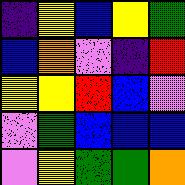[["indigo", "yellow", "blue", "yellow", "green"], ["blue", "orange", "violet", "indigo", "red"], ["yellow", "yellow", "red", "blue", "violet"], ["violet", "green", "blue", "blue", "blue"], ["violet", "yellow", "green", "green", "orange"]]